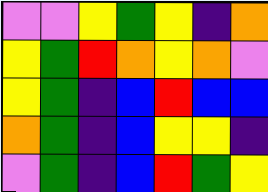[["violet", "violet", "yellow", "green", "yellow", "indigo", "orange"], ["yellow", "green", "red", "orange", "yellow", "orange", "violet"], ["yellow", "green", "indigo", "blue", "red", "blue", "blue"], ["orange", "green", "indigo", "blue", "yellow", "yellow", "indigo"], ["violet", "green", "indigo", "blue", "red", "green", "yellow"]]